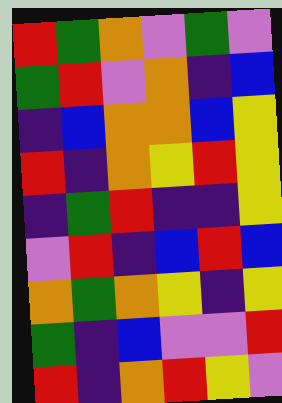[["red", "green", "orange", "violet", "green", "violet"], ["green", "red", "violet", "orange", "indigo", "blue"], ["indigo", "blue", "orange", "orange", "blue", "yellow"], ["red", "indigo", "orange", "yellow", "red", "yellow"], ["indigo", "green", "red", "indigo", "indigo", "yellow"], ["violet", "red", "indigo", "blue", "red", "blue"], ["orange", "green", "orange", "yellow", "indigo", "yellow"], ["green", "indigo", "blue", "violet", "violet", "red"], ["red", "indigo", "orange", "red", "yellow", "violet"]]